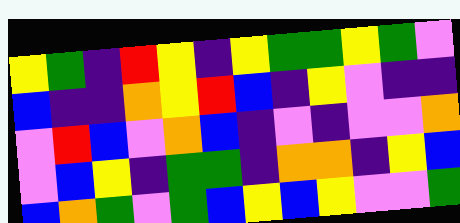[["yellow", "green", "indigo", "red", "yellow", "indigo", "yellow", "green", "green", "yellow", "green", "violet"], ["blue", "indigo", "indigo", "orange", "yellow", "red", "blue", "indigo", "yellow", "violet", "indigo", "indigo"], ["violet", "red", "blue", "violet", "orange", "blue", "indigo", "violet", "indigo", "violet", "violet", "orange"], ["violet", "blue", "yellow", "indigo", "green", "green", "indigo", "orange", "orange", "indigo", "yellow", "blue"], ["blue", "orange", "green", "violet", "green", "blue", "yellow", "blue", "yellow", "violet", "violet", "green"]]